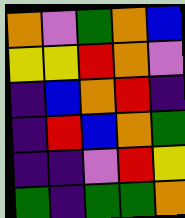[["orange", "violet", "green", "orange", "blue"], ["yellow", "yellow", "red", "orange", "violet"], ["indigo", "blue", "orange", "red", "indigo"], ["indigo", "red", "blue", "orange", "green"], ["indigo", "indigo", "violet", "red", "yellow"], ["green", "indigo", "green", "green", "orange"]]